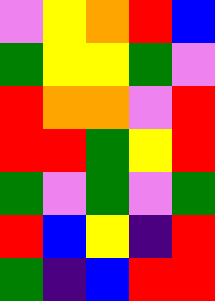[["violet", "yellow", "orange", "red", "blue"], ["green", "yellow", "yellow", "green", "violet"], ["red", "orange", "orange", "violet", "red"], ["red", "red", "green", "yellow", "red"], ["green", "violet", "green", "violet", "green"], ["red", "blue", "yellow", "indigo", "red"], ["green", "indigo", "blue", "red", "red"]]